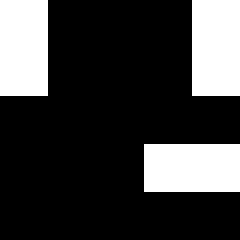[["white", "black", "black", "black", "white"], ["white", "black", "black", "black", "white"], ["black", "black", "black", "black", "black"], ["black", "black", "black", "white", "white"], ["black", "black", "black", "black", "black"]]